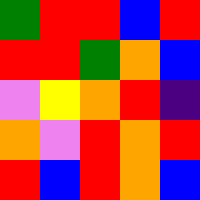[["green", "red", "red", "blue", "red"], ["red", "red", "green", "orange", "blue"], ["violet", "yellow", "orange", "red", "indigo"], ["orange", "violet", "red", "orange", "red"], ["red", "blue", "red", "orange", "blue"]]